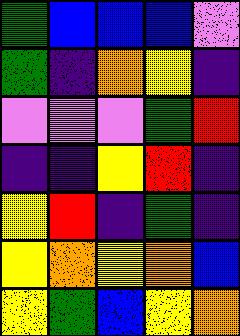[["green", "blue", "blue", "blue", "violet"], ["green", "indigo", "orange", "yellow", "indigo"], ["violet", "violet", "violet", "green", "red"], ["indigo", "indigo", "yellow", "red", "indigo"], ["yellow", "red", "indigo", "green", "indigo"], ["yellow", "orange", "yellow", "orange", "blue"], ["yellow", "green", "blue", "yellow", "orange"]]